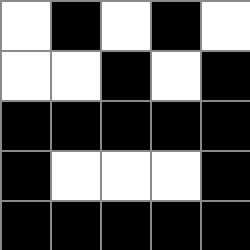[["white", "black", "white", "black", "white"], ["white", "white", "black", "white", "black"], ["black", "black", "black", "black", "black"], ["black", "white", "white", "white", "black"], ["black", "black", "black", "black", "black"]]